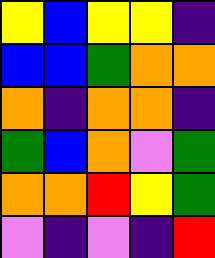[["yellow", "blue", "yellow", "yellow", "indigo"], ["blue", "blue", "green", "orange", "orange"], ["orange", "indigo", "orange", "orange", "indigo"], ["green", "blue", "orange", "violet", "green"], ["orange", "orange", "red", "yellow", "green"], ["violet", "indigo", "violet", "indigo", "red"]]